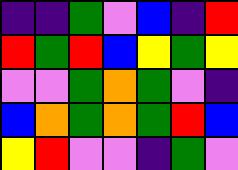[["indigo", "indigo", "green", "violet", "blue", "indigo", "red"], ["red", "green", "red", "blue", "yellow", "green", "yellow"], ["violet", "violet", "green", "orange", "green", "violet", "indigo"], ["blue", "orange", "green", "orange", "green", "red", "blue"], ["yellow", "red", "violet", "violet", "indigo", "green", "violet"]]